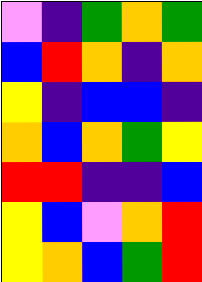[["violet", "indigo", "green", "orange", "green"], ["blue", "red", "orange", "indigo", "orange"], ["yellow", "indigo", "blue", "blue", "indigo"], ["orange", "blue", "orange", "green", "yellow"], ["red", "red", "indigo", "indigo", "blue"], ["yellow", "blue", "violet", "orange", "red"], ["yellow", "orange", "blue", "green", "red"]]